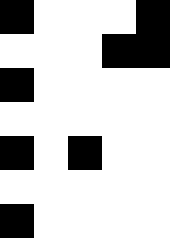[["black", "white", "white", "white", "black"], ["white", "white", "white", "black", "black"], ["black", "white", "white", "white", "white"], ["white", "white", "white", "white", "white"], ["black", "white", "black", "white", "white"], ["white", "white", "white", "white", "white"], ["black", "white", "white", "white", "white"]]